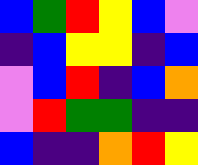[["blue", "green", "red", "yellow", "blue", "violet"], ["indigo", "blue", "yellow", "yellow", "indigo", "blue"], ["violet", "blue", "red", "indigo", "blue", "orange"], ["violet", "red", "green", "green", "indigo", "indigo"], ["blue", "indigo", "indigo", "orange", "red", "yellow"]]